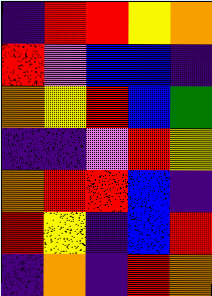[["indigo", "red", "red", "yellow", "orange"], ["red", "violet", "blue", "blue", "indigo"], ["orange", "yellow", "red", "blue", "green"], ["indigo", "indigo", "violet", "red", "yellow"], ["orange", "red", "red", "blue", "indigo"], ["red", "yellow", "indigo", "blue", "red"], ["indigo", "orange", "indigo", "red", "orange"]]